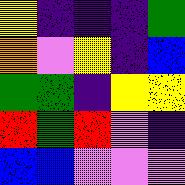[["yellow", "indigo", "indigo", "indigo", "green"], ["orange", "violet", "yellow", "indigo", "blue"], ["green", "green", "indigo", "yellow", "yellow"], ["red", "green", "red", "violet", "indigo"], ["blue", "blue", "violet", "violet", "violet"]]